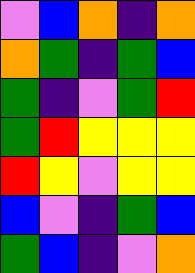[["violet", "blue", "orange", "indigo", "orange"], ["orange", "green", "indigo", "green", "blue"], ["green", "indigo", "violet", "green", "red"], ["green", "red", "yellow", "yellow", "yellow"], ["red", "yellow", "violet", "yellow", "yellow"], ["blue", "violet", "indigo", "green", "blue"], ["green", "blue", "indigo", "violet", "orange"]]